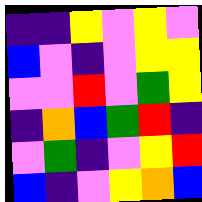[["indigo", "indigo", "yellow", "violet", "yellow", "violet"], ["blue", "violet", "indigo", "violet", "yellow", "yellow"], ["violet", "violet", "red", "violet", "green", "yellow"], ["indigo", "orange", "blue", "green", "red", "indigo"], ["violet", "green", "indigo", "violet", "yellow", "red"], ["blue", "indigo", "violet", "yellow", "orange", "blue"]]